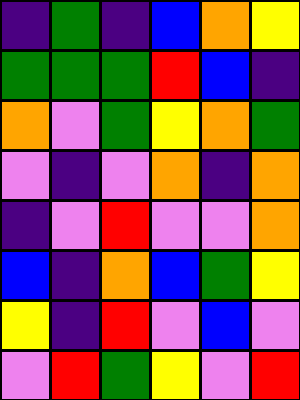[["indigo", "green", "indigo", "blue", "orange", "yellow"], ["green", "green", "green", "red", "blue", "indigo"], ["orange", "violet", "green", "yellow", "orange", "green"], ["violet", "indigo", "violet", "orange", "indigo", "orange"], ["indigo", "violet", "red", "violet", "violet", "orange"], ["blue", "indigo", "orange", "blue", "green", "yellow"], ["yellow", "indigo", "red", "violet", "blue", "violet"], ["violet", "red", "green", "yellow", "violet", "red"]]